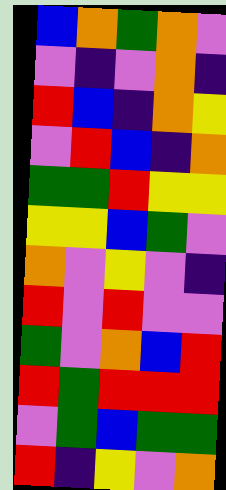[["blue", "orange", "green", "orange", "violet"], ["violet", "indigo", "violet", "orange", "indigo"], ["red", "blue", "indigo", "orange", "yellow"], ["violet", "red", "blue", "indigo", "orange"], ["green", "green", "red", "yellow", "yellow"], ["yellow", "yellow", "blue", "green", "violet"], ["orange", "violet", "yellow", "violet", "indigo"], ["red", "violet", "red", "violet", "violet"], ["green", "violet", "orange", "blue", "red"], ["red", "green", "red", "red", "red"], ["violet", "green", "blue", "green", "green"], ["red", "indigo", "yellow", "violet", "orange"]]